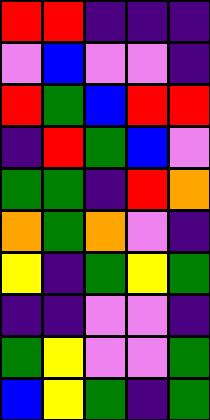[["red", "red", "indigo", "indigo", "indigo"], ["violet", "blue", "violet", "violet", "indigo"], ["red", "green", "blue", "red", "red"], ["indigo", "red", "green", "blue", "violet"], ["green", "green", "indigo", "red", "orange"], ["orange", "green", "orange", "violet", "indigo"], ["yellow", "indigo", "green", "yellow", "green"], ["indigo", "indigo", "violet", "violet", "indigo"], ["green", "yellow", "violet", "violet", "green"], ["blue", "yellow", "green", "indigo", "green"]]